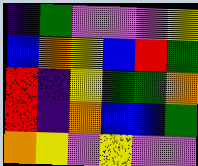[["indigo", "green", "violet", "violet", "violet", "yellow"], ["blue", "orange", "yellow", "blue", "red", "green"], ["red", "indigo", "yellow", "green", "green", "orange"], ["red", "indigo", "orange", "blue", "blue", "green"], ["orange", "yellow", "violet", "yellow", "violet", "violet"]]